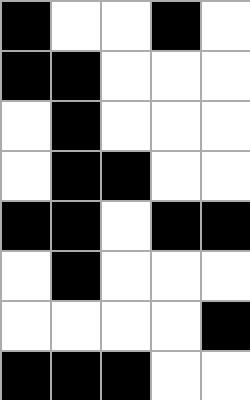[["black", "white", "white", "black", "white"], ["black", "black", "white", "white", "white"], ["white", "black", "white", "white", "white"], ["white", "black", "black", "white", "white"], ["black", "black", "white", "black", "black"], ["white", "black", "white", "white", "white"], ["white", "white", "white", "white", "black"], ["black", "black", "black", "white", "white"]]